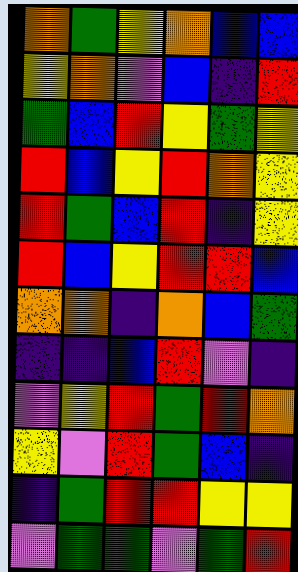[["orange", "green", "yellow", "orange", "blue", "blue"], ["yellow", "orange", "violet", "blue", "indigo", "red"], ["green", "blue", "red", "yellow", "green", "yellow"], ["red", "blue", "yellow", "red", "orange", "yellow"], ["red", "green", "blue", "red", "indigo", "yellow"], ["red", "blue", "yellow", "red", "red", "blue"], ["orange", "orange", "indigo", "orange", "blue", "green"], ["indigo", "indigo", "blue", "red", "violet", "indigo"], ["violet", "yellow", "red", "green", "red", "orange"], ["yellow", "violet", "red", "green", "blue", "indigo"], ["indigo", "green", "red", "red", "yellow", "yellow"], ["violet", "green", "green", "violet", "green", "red"]]